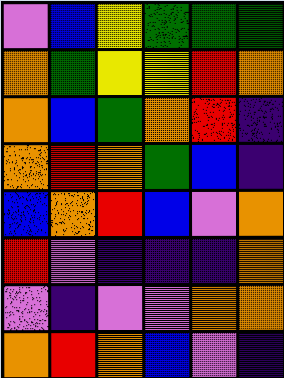[["violet", "blue", "yellow", "green", "green", "green"], ["orange", "green", "yellow", "yellow", "red", "orange"], ["orange", "blue", "green", "orange", "red", "indigo"], ["orange", "red", "orange", "green", "blue", "indigo"], ["blue", "orange", "red", "blue", "violet", "orange"], ["red", "violet", "indigo", "indigo", "indigo", "orange"], ["violet", "indigo", "violet", "violet", "orange", "orange"], ["orange", "red", "orange", "blue", "violet", "indigo"]]